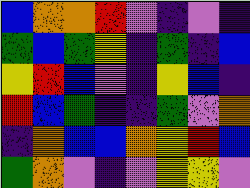[["blue", "orange", "orange", "red", "violet", "indigo", "violet", "indigo"], ["green", "blue", "green", "yellow", "indigo", "green", "indigo", "blue"], ["yellow", "red", "blue", "violet", "indigo", "yellow", "blue", "indigo"], ["red", "blue", "green", "indigo", "indigo", "green", "violet", "orange"], ["indigo", "orange", "blue", "blue", "orange", "yellow", "red", "blue"], ["green", "orange", "violet", "indigo", "violet", "yellow", "yellow", "violet"]]